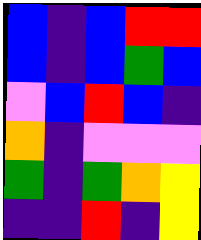[["blue", "indigo", "blue", "red", "red"], ["blue", "indigo", "blue", "green", "blue"], ["violet", "blue", "red", "blue", "indigo"], ["orange", "indigo", "violet", "violet", "violet"], ["green", "indigo", "green", "orange", "yellow"], ["indigo", "indigo", "red", "indigo", "yellow"]]